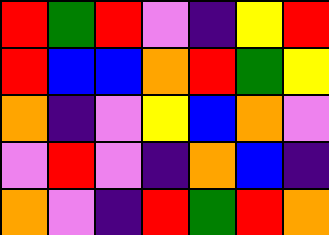[["red", "green", "red", "violet", "indigo", "yellow", "red"], ["red", "blue", "blue", "orange", "red", "green", "yellow"], ["orange", "indigo", "violet", "yellow", "blue", "orange", "violet"], ["violet", "red", "violet", "indigo", "orange", "blue", "indigo"], ["orange", "violet", "indigo", "red", "green", "red", "orange"]]